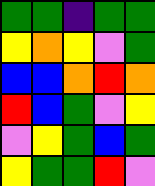[["green", "green", "indigo", "green", "green"], ["yellow", "orange", "yellow", "violet", "green"], ["blue", "blue", "orange", "red", "orange"], ["red", "blue", "green", "violet", "yellow"], ["violet", "yellow", "green", "blue", "green"], ["yellow", "green", "green", "red", "violet"]]